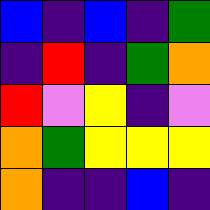[["blue", "indigo", "blue", "indigo", "green"], ["indigo", "red", "indigo", "green", "orange"], ["red", "violet", "yellow", "indigo", "violet"], ["orange", "green", "yellow", "yellow", "yellow"], ["orange", "indigo", "indigo", "blue", "indigo"]]